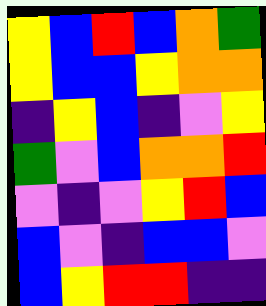[["yellow", "blue", "red", "blue", "orange", "green"], ["yellow", "blue", "blue", "yellow", "orange", "orange"], ["indigo", "yellow", "blue", "indigo", "violet", "yellow"], ["green", "violet", "blue", "orange", "orange", "red"], ["violet", "indigo", "violet", "yellow", "red", "blue"], ["blue", "violet", "indigo", "blue", "blue", "violet"], ["blue", "yellow", "red", "red", "indigo", "indigo"]]